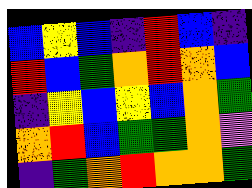[["blue", "yellow", "blue", "indigo", "red", "blue", "indigo"], ["red", "blue", "green", "orange", "red", "orange", "blue"], ["indigo", "yellow", "blue", "yellow", "blue", "orange", "green"], ["orange", "red", "blue", "green", "green", "orange", "violet"], ["indigo", "green", "orange", "red", "orange", "orange", "green"]]